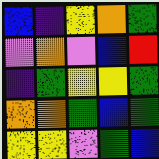[["blue", "indigo", "yellow", "orange", "green"], ["violet", "orange", "violet", "blue", "red"], ["indigo", "green", "yellow", "yellow", "green"], ["orange", "orange", "green", "blue", "green"], ["yellow", "yellow", "violet", "green", "blue"]]